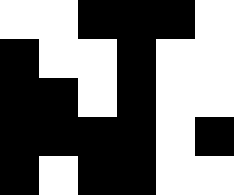[["white", "white", "black", "black", "black", "white"], ["black", "white", "white", "black", "white", "white"], ["black", "black", "white", "black", "white", "white"], ["black", "black", "black", "black", "white", "black"], ["black", "white", "black", "black", "white", "white"]]